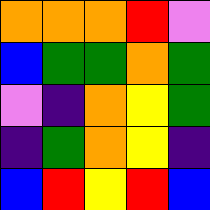[["orange", "orange", "orange", "red", "violet"], ["blue", "green", "green", "orange", "green"], ["violet", "indigo", "orange", "yellow", "green"], ["indigo", "green", "orange", "yellow", "indigo"], ["blue", "red", "yellow", "red", "blue"]]